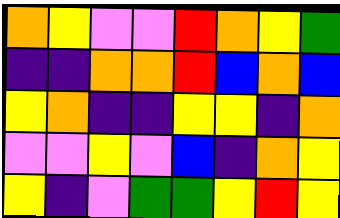[["orange", "yellow", "violet", "violet", "red", "orange", "yellow", "green"], ["indigo", "indigo", "orange", "orange", "red", "blue", "orange", "blue"], ["yellow", "orange", "indigo", "indigo", "yellow", "yellow", "indigo", "orange"], ["violet", "violet", "yellow", "violet", "blue", "indigo", "orange", "yellow"], ["yellow", "indigo", "violet", "green", "green", "yellow", "red", "yellow"]]